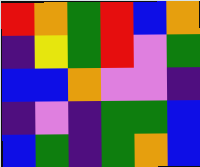[["red", "orange", "green", "red", "blue", "orange"], ["indigo", "yellow", "green", "red", "violet", "green"], ["blue", "blue", "orange", "violet", "violet", "indigo"], ["indigo", "violet", "indigo", "green", "green", "blue"], ["blue", "green", "indigo", "green", "orange", "blue"]]